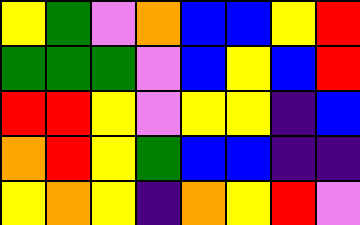[["yellow", "green", "violet", "orange", "blue", "blue", "yellow", "red"], ["green", "green", "green", "violet", "blue", "yellow", "blue", "red"], ["red", "red", "yellow", "violet", "yellow", "yellow", "indigo", "blue"], ["orange", "red", "yellow", "green", "blue", "blue", "indigo", "indigo"], ["yellow", "orange", "yellow", "indigo", "orange", "yellow", "red", "violet"]]